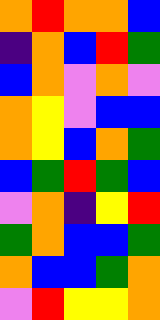[["orange", "red", "orange", "orange", "blue"], ["indigo", "orange", "blue", "red", "green"], ["blue", "orange", "violet", "orange", "violet"], ["orange", "yellow", "violet", "blue", "blue"], ["orange", "yellow", "blue", "orange", "green"], ["blue", "green", "red", "green", "blue"], ["violet", "orange", "indigo", "yellow", "red"], ["green", "orange", "blue", "blue", "green"], ["orange", "blue", "blue", "green", "orange"], ["violet", "red", "yellow", "yellow", "orange"]]